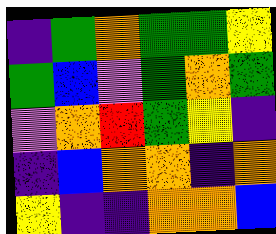[["indigo", "green", "orange", "green", "green", "yellow"], ["green", "blue", "violet", "green", "orange", "green"], ["violet", "orange", "red", "green", "yellow", "indigo"], ["indigo", "blue", "orange", "orange", "indigo", "orange"], ["yellow", "indigo", "indigo", "orange", "orange", "blue"]]